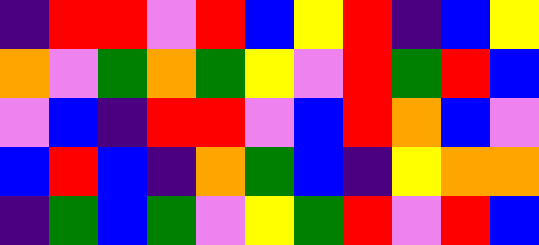[["indigo", "red", "red", "violet", "red", "blue", "yellow", "red", "indigo", "blue", "yellow"], ["orange", "violet", "green", "orange", "green", "yellow", "violet", "red", "green", "red", "blue"], ["violet", "blue", "indigo", "red", "red", "violet", "blue", "red", "orange", "blue", "violet"], ["blue", "red", "blue", "indigo", "orange", "green", "blue", "indigo", "yellow", "orange", "orange"], ["indigo", "green", "blue", "green", "violet", "yellow", "green", "red", "violet", "red", "blue"]]